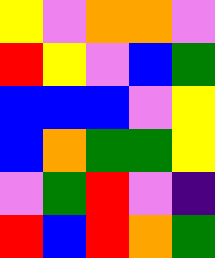[["yellow", "violet", "orange", "orange", "violet"], ["red", "yellow", "violet", "blue", "green"], ["blue", "blue", "blue", "violet", "yellow"], ["blue", "orange", "green", "green", "yellow"], ["violet", "green", "red", "violet", "indigo"], ["red", "blue", "red", "orange", "green"]]